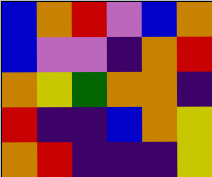[["blue", "orange", "red", "violet", "blue", "orange"], ["blue", "violet", "violet", "indigo", "orange", "red"], ["orange", "yellow", "green", "orange", "orange", "indigo"], ["red", "indigo", "indigo", "blue", "orange", "yellow"], ["orange", "red", "indigo", "indigo", "indigo", "yellow"]]